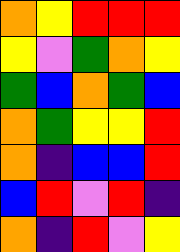[["orange", "yellow", "red", "red", "red"], ["yellow", "violet", "green", "orange", "yellow"], ["green", "blue", "orange", "green", "blue"], ["orange", "green", "yellow", "yellow", "red"], ["orange", "indigo", "blue", "blue", "red"], ["blue", "red", "violet", "red", "indigo"], ["orange", "indigo", "red", "violet", "yellow"]]